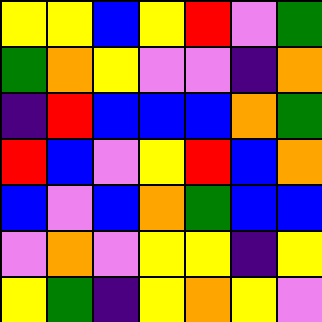[["yellow", "yellow", "blue", "yellow", "red", "violet", "green"], ["green", "orange", "yellow", "violet", "violet", "indigo", "orange"], ["indigo", "red", "blue", "blue", "blue", "orange", "green"], ["red", "blue", "violet", "yellow", "red", "blue", "orange"], ["blue", "violet", "blue", "orange", "green", "blue", "blue"], ["violet", "orange", "violet", "yellow", "yellow", "indigo", "yellow"], ["yellow", "green", "indigo", "yellow", "orange", "yellow", "violet"]]